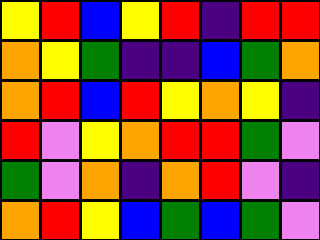[["yellow", "red", "blue", "yellow", "red", "indigo", "red", "red"], ["orange", "yellow", "green", "indigo", "indigo", "blue", "green", "orange"], ["orange", "red", "blue", "red", "yellow", "orange", "yellow", "indigo"], ["red", "violet", "yellow", "orange", "red", "red", "green", "violet"], ["green", "violet", "orange", "indigo", "orange", "red", "violet", "indigo"], ["orange", "red", "yellow", "blue", "green", "blue", "green", "violet"]]